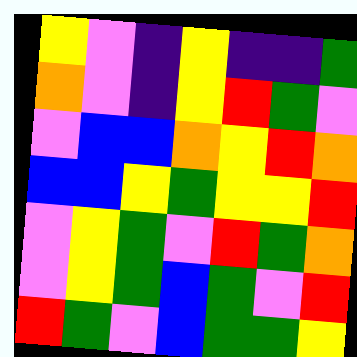[["yellow", "violet", "indigo", "yellow", "indigo", "indigo", "green"], ["orange", "violet", "indigo", "yellow", "red", "green", "violet"], ["violet", "blue", "blue", "orange", "yellow", "red", "orange"], ["blue", "blue", "yellow", "green", "yellow", "yellow", "red"], ["violet", "yellow", "green", "violet", "red", "green", "orange"], ["violet", "yellow", "green", "blue", "green", "violet", "red"], ["red", "green", "violet", "blue", "green", "green", "yellow"]]